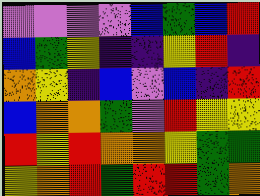[["violet", "violet", "violet", "violet", "blue", "green", "blue", "red"], ["blue", "green", "yellow", "indigo", "indigo", "yellow", "red", "indigo"], ["orange", "yellow", "indigo", "blue", "violet", "blue", "indigo", "red"], ["blue", "orange", "orange", "green", "violet", "red", "yellow", "yellow"], ["red", "yellow", "red", "orange", "orange", "yellow", "green", "green"], ["yellow", "orange", "red", "green", "red", "red", "green", "orange"]]